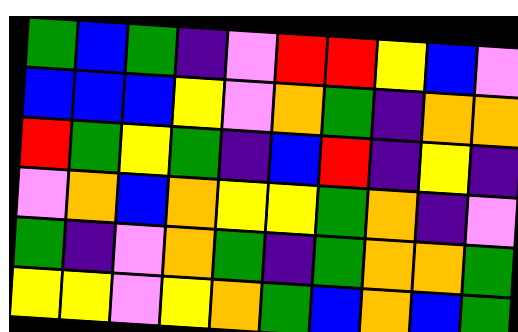[["green", "blue", "green", "indigo", "violet", "red", "red", "yellow", "blue", "violet"], ["blue", "blue", "blue", "yellow", "violet", "orange", "green", "indigo", "orange", "orange"], ["red", "green", "yellow", "green", "indigo", "blue", "red", "indigo", "yellow", "indigo"], ["violet", "orange", "blue", "orange", "yellow", "yellow", "green", "orange", "indigo", "violet"], ["green", "indigo", "violet", "orange", "green", "indigo", "green", "orange", "orange", "green"], ["yellow", "yellow", "violet", "yellow", "orange", "green", "blue", "orange", "blue", "green"]]